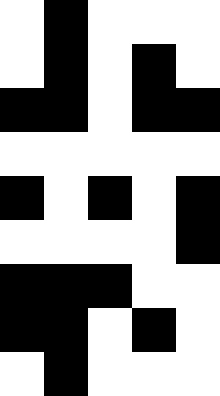[["white", "black", "white", "white", "white"], ["white", "black", "white", "black", "white"], ["black", "black", "white", "black", "black"], ["white", "white", "white", "white", "white"], ["black", "white", "black", "white", "black"], ["white", "white", "white", "white", "black"], ["black", "black", "black", "white", "white"], ["black", "black", "white", "black", "white"], ["white", "black", "white", "white", "white"]]